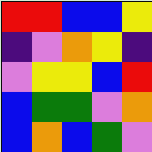[["red", "red", "blue", "blue", "yellow"], ["indigo", "violet", "orange", "yellow", "indigo"], ["violet", "yellow", "yellow", "blue", "red"], ["blue", "green", "green", "violet", "orange"], ["blue", "orange", "blue", "green", "violet"]]